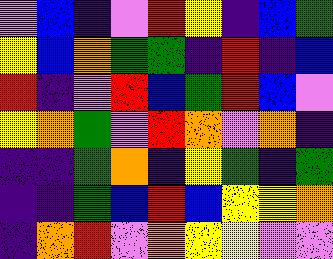[["violet", "blue", "indigo", "violet", "red", "yellow", "indigo", "blue", "green"], ["yellow", "blue", "orange", "green", "green", "indigo", "red", "indigo", "blue"], ["red", "indigo", "violet", "red", "blue", "green", "red", "blue", "violet"], ["yellow", "orange", "green", "violet", "red", "orange", "violet", "orange", "indigo"], ["indigo", "indigo", "green", "orange", "indigo", "yellow", "green", "indigo", "green"], ["indigo", "indigo", "green", "blue", "red", "blue", "yellow", "yellow", "orange"], ["indigo", "orange", "red", "violet", "orange", "yellow", "yellow", "violet", "violet"]]